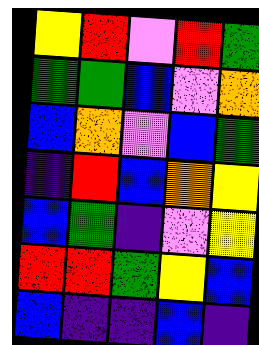[["yellow", "red", "violet", "red", "green"], ["green", "green", "blue", "violet", "orange"], ["blue", "orange", "violet", "blue", "green"], ["indigo", "red", "blue", "orange", "yellow"], ["blue", "green", "indigo", "violet", "yellow"], ["red", "red", "green", "yellow", "blue"], ["blue", "indigo", "indigo", "blue", "indigo"]]